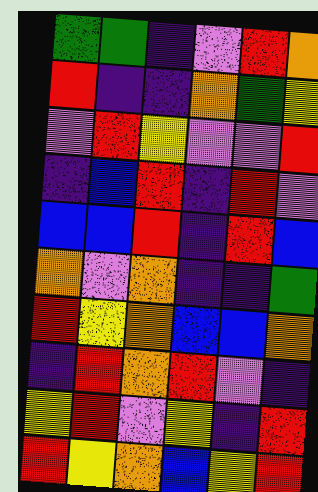[["green", "green", "indigo", "violet", "red", "orange"], ["red", "indigo", "indigo", "orange", "green", "yellow"], ["violet", "red", "yellow", "violet", "violet", "red"], ["indigo", "blue", "red", "indigo", "red", "violet"], ["blue", "blue", "red", "indigo", "red", "blue"], ["orange", "violet", "orange", "indigo", "indigo", "green"], ["red", "yellow", "orange", "blue", "blue", "orange"], ["indigo", "red", "orange", "red", "violet", "indigo"], ["yellow", "red", "violet", "yellow", "indigo", "red"], ["red", "yellow", "orange", "blue", "yellow", "red"]]